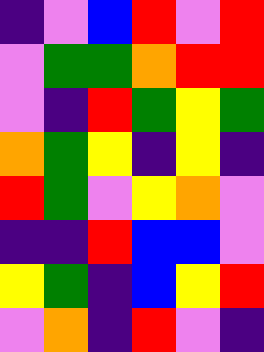[["indigo", "violet", "blue", "red", "violet", "red"], ["violet", "green", "green", "orange", "red", "red"], ["violet", "indigo", "red", "green", "yellow", "green"], ["orange", "green", "yellow", "indigo", "yellow", "indigo"], ["red", "green", "violet", "yellow", "orange", "violet"], ["indigo", "indigo", "red", "blue", "blue", "violet"], ["yellow", "green", "indigo", "blue", "yellow", "red"], ["violet", "orange", "indigo", "red", "violet", "indigo"]]